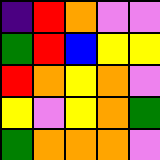[["indigo", "red", "orange", "violet", "violet"], ["green", "red", "blue", "yellow", "yellow"], ["red", "orange", "yellow", "orange", "violet"], ["yellow", "violet", "yellow", "orange", "green"], ["green", "orange", "orange", "orange", "violet"]]